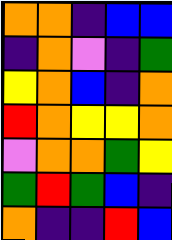[["orange", "orange", "indigo", "blue", "blue"], ["indigo", "orange", "violet", "indigo", "green"], ["yellow", "orange", "blue", "indigo", "orange"], ["red", "orange", "yellow", "yellow", "orange"], ["violet", "orange", "orange", "green", "yellow"], ["green", "red", "green", "blue", "indigo"], ["orange", "indigo", "indigo", "red", "blue"]]